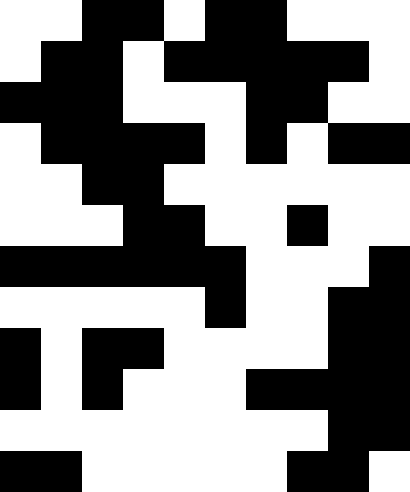[["white", "white", "black", "black", "white", "black", "black", "white", "white", "white"], ["white", "black", "black", "white", "black", "black", "black", "black", "black", "white"], ["black", "black", "black", "white", "white", "white", "black", "black", "white", "white"], ["white", "black", "black", "black", "black", "white", "black", "white", "black", "black"], ["white", "white", "black", "black", "white", "white", "white", "white", "white", "white"], ["white", "white", "white", "black", "black", "white", "white", "black", "white", "white"], ["black", "black", "black", "black", "black", "black", "white", "white", "white", "black"], ["white", "white", "white", "white", "white", "black", "white", "white", "black", "black"], ["black", "white", "black", "black", "white", "white", "white", "white", "black", "black"], ["black", "white", "black", "white", "white", "white", "black", "black", "black", "black"], ["white", "white", "white", "white", "white", "white", "white", "white", "black", "black"], ["black", "black", "white", "white", "white", "white", "white", "black", "black", "white"]]